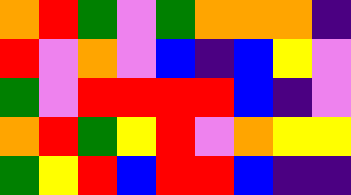[["orange", "red", "green", "violet", "green", "orange", "orange", "orange", "indigo"], ["red", "violet", "orange", "violet", "blue", "indigo", "blue", "yellow", "violet"], ["green", "violet", "red", "red", "red", "red", "blue", "indigo", "violet"], ["orange", "red", "green", "yellow", "red", "violet", "orange", "yellow", "yellow"], ["green", "yellow", "red", "blue", "red", "red", "blue", "indigo", "indigo"]]